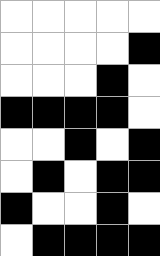[["white", "white", "white", "white", "white"], ["white", "white", "white", "white", "black"], ["white", "white", "white", "black", "white"], ["black", "black", "black", "black", "white"], ["white", "white", "black", "white", "black"], ["white", "black", "white", "black", "black"], ["black", "white", "white", "black", "white"], ["white", "black", "black", "black", "black"]]